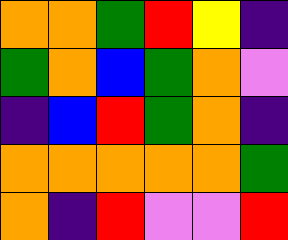[["orange", "orange", "green", "red", "yellow", "indigo"], ["green", "orange", "blue", "green", "orange", "violet"], ["indigo", "blue", "red", "green", "orange", "indigo"], ["orange", "orange", "orange", "orange", "orange", "green"], ["orange", "indigo", "red", "violet", "violet", "red"]]